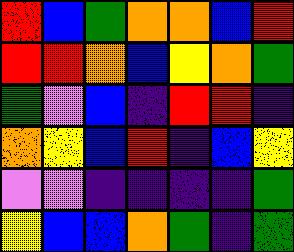[["red", "blue", "green", "orange", "orange", "blue", "red"], ["red", "red", "orange", "blue", "yellow", "orange", "green"], ["green", "violet", "blue", "indigo", "red", "red", "indigo"], ["orange", "yellow", "blue", "red", "indigo", "blue", "yellow"], ["violet", "violet", "indigo", "indigo", "indigo", "indigo", "green"], ["yellow", "blue", "blue", "orange", "green", "indigo", "green"]]